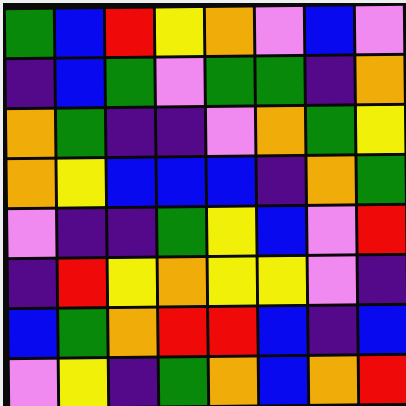[["green", "blue", "red", "yellow", "orange", "violet", "blue", "violet"], ["indigo", "blue", "green", "violet", "green", "green", "indigo", "orange"], ["orange", "green", "indigo", "indigo", "violet", "orange", "green", "yellow"], ["orange", "yellow", "blue", "blue", "blue", "indigo", "orange", "green"], ["violet", "indigo", "indigo", "green", "yellow", "blue", "violet", "red"], ["indigo", "red", "yellow", "orange", "yellow", "yellow", "violet", "indigo"], ["blue", "green", "orange", "red", "red", "blue", "indigo", "blue"], ["violet", "yellow", "indigo", "green", "orange", "blue", "orange", "red"]]